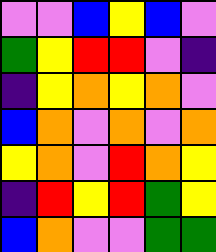[["violet", "violet", "blue", "yellow", "blue", "violet"], ["green", "yellow", "red", "red", "violet", "indigo"], ["indigo", "yellow", "orange", "yellow", "orange", "violet"], ["blue", "orange", "violet", "orange", "violet", "orange"], ["yellow", "orange", "violet", "red", "orange", "yellow"], ["indigo", "red", "yellow", "red", "green", "yellow"], ["blue", "orange", "violet", "violet", "green", "green"]]